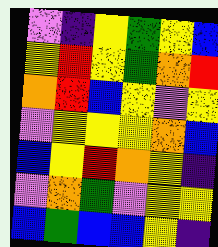[["violet", "indigo", "yellow", "green", "yellow", "blue"], ["yellow", "red", "yellow", "green", "orange", "red"], ["orange", "red", "blue", "yellow", "violet", "yellow"], ["violet", "yellow", "yellow", "yellow", "orange", "blue"], ["blue", "yellow", "red", "orange", "yellow", "indigo"], ["violet", "orange", "green", "violet", "yellow", "yellow"], ["blue", "green", "blue", "blue", "yellow", "indigo"]]